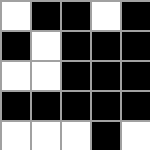[["white", "black", "black", "white", "black"], ["black", "white", "black", "black", "black"], ["white", "white", "black", "black", "black"], ["black", "black", "black", "black", "black"], ["white", "white", "white", "black", "white"]]